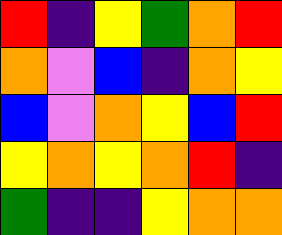[["red", "indigo", "yellow", "green", "orange", "red"], ["orange", "violet", "blue", "indigo", "orange", "yellow"], ["blue", "violet", "orange", "yellow", "blue", "red"], ["yellow", "orange", "yellow", "orange", "red", "indigo"], ["green", "indigo", "indigo", "yellow", "orange", "orange"]]